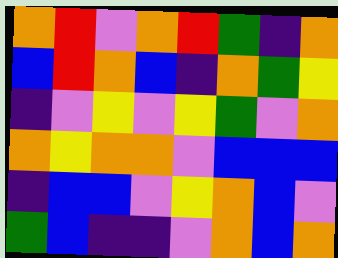[["orange", "red", "violet", "orange", "red", "green", "indigo", "orange"], ["blue", "red", "orange", "blue", "indigo", "orange", "green", "yellow"], ["indigo", "violet", "yellow", "violet", "yellow", "green", "violet", "orange"], ["orange", "yellow", "orange", "orange", "violet", "blue", "blue", "blue"], ["indigo", "blue", "blue", "violet", "yellow", "orange", "blue", "violet"], ["green", "blue", "indigo", "indigo", "violet", "orange", "blue", "orange"]]